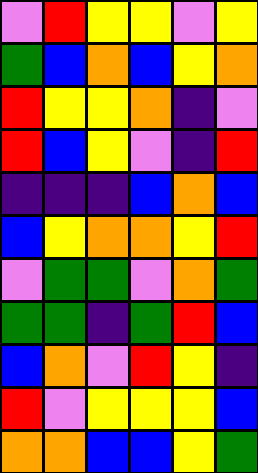[["violet", "red", "yellow", "yellow", "violet", "yellow"], ["green", "blue", "orange", "blue", "yellow", "orange"], ["red", "yellow", "yellow", "orange", "indigo", "violet"], ["red", "blue", "yellow", "violet", "indigo", "red"], ["indigo", "indigo", "indigo", "blue", "orange", "blue"], ["blue", "yellow", "orange", "orange", "yellow", "red"], ["violet", "green", "green", "violet", "orange", "green"], ["green", "green", "indigo", "green", "red", "blue"], ["blue", "orange", "violet", "red", "yellow", "indigo"], ["red", "violet", "yellow", "yellow", "yellow", "blue"], ["orange", "orange", "blue", "blue", "yellow", "green"]]